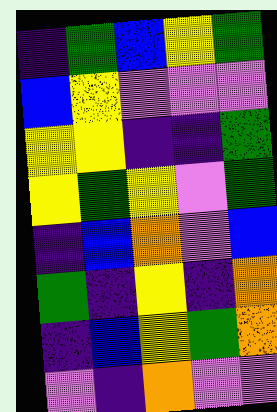[["indigo", "green", "blue", "yellow", "green"], ["blue", "yellow", "violet", "violet", "violet"], ["yellow", "yellow", "indigo", "indigo", "green"], ["yellow", "green", "yellow", "violet", "green"], ["indigo", "blue", "orange", "violet", "blue"], ["green", "indigo", "yellow", "indigo", "orange"], ["indigo", "blue", "yellow", "green", "orange"], ["violet", "indigo", "orange", "violet", "violet"]]